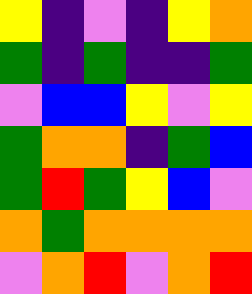[["yellow", "indigo", "violet", "indigo", "yellow", "orange"], ["green", "indigo", "green", "indigo", "indigo", "green"], ["violet", "blue", "blue", "yellow", "violet", "yellow"], ["green", "orange", "orange", "indigo", "green", "blue"], ["green", "red", "green", "yellow", "blue", "violet"], ["orange", "green", "orange", "orange", "orange", "orange"], ["violet", "orange", "red", "violet", "orange", "red"]]